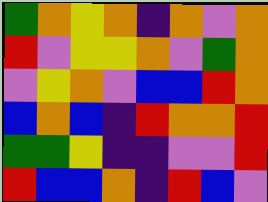[["green", "orange", "yellow", "orange", "indigo", "orange", "violet", "orange"], ["red", "violet", "yellow", "yellow", "orange", "violet", "green", "orange"], ["violet", "yellow", "orange", "violet", "blue", "blue", "red", "orange"], ["blue", "orange", "blue", "indigo", "red", "orange", "orange", "red"], ["green", "green", "yellow", "indigo", "indigo", "violet", "violet", "red"], ["red", "blue", "blue", "orange", "indigo", "red", "blue", "violet"]]